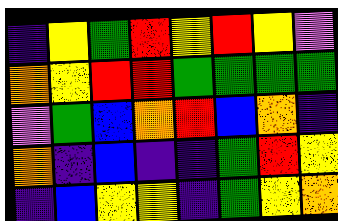[["indigo", "yellow", "green", "red", "yellow", "red", "yellow", "violet"], ["orange", "yellow", "red", "red", "green", "green", "green", "green"], ["violet", "green", "blue", "orange", "red", "blue", "orange", "indigo"], ["orange", "indigo", "blue", "indigo", "indigo", "green", "red", "yellow"], ["indigo", "blue", "yellow", "yellow", "indigo", "green", "yellow", "orange"]]